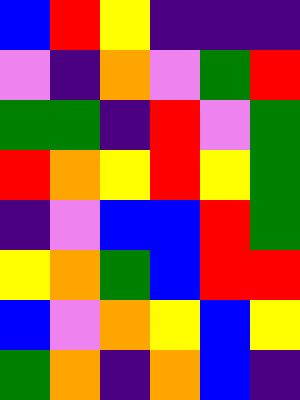[["blue", "red", "yellow", "indigo", "indigo", "indigo"], ["violet", "indigo", "orange", "violet", "green", "red"], ["green", "green", "indigo", "red", "violet", "green"], ["red", "orange", "yellow", "red", "yellow", "green"], ["indigo", "violet", "blue", "blue", "red", "green"], ["yellow", "orange", "green", "blue", "red", "red"], ["blue", "violet", "orange", "yellow", "blue", "yellow"], ["green", "orange", "indigo", "orange", "blue", "indigo"]]